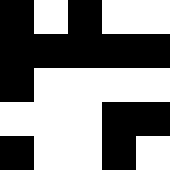[["black", "white", "black", "white", "white"], ["black", "black", "black", "black", "black"], ["black", "white", "white", "white", "white"], ["white", "white", "white", "black", "black"], ["black", "white", "white", "black", "white"]]